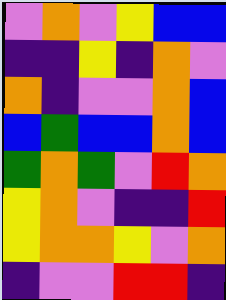[["violet", "orange", "violet", "yellow", "blue", "blue"], ["indigo", "indigo", "yellow", "indigo", "orange", "violet"], ["orange", "indigo", "violet", "violet", "orange", "blue"], ["blue", "green", "blue", "blue", "orange", "blue"], ["green", "orange", "green", "violet", "red", "orange"], ["yellow", "orange", "violet", "indigo", "indigo", "red"], ["yellow", "orange", "orange", "yellow", "violet", "orange"], ["indigo", "violet", "violet", "red", "red", "indigo"]]